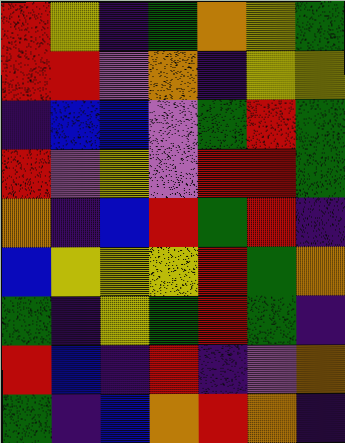[["red", "yellow", "indigo", "green", "orange", "yellow", "green"], ["red", "red", "violet", "orange", "indigo", "yellow", "yellow"], ["indigo", "blue", "blue", "violet", "green", "red", "green"], ["red", "violet", "yellow", "violet", "red", "red", "green"], ["orange", "indigo", "blue", "red", "green", "red", "indigo"], ["blue", "yellow", "yellow", "yellow", "red", "green", "orange"], ["green", "indigo", "yellow", "green", "red", "green", "indigo"], ["red", "blue", "indigo", "red", "indigo", "violet", "orange"], ["green", "indigo", "blue", "orange", "red", "orange", "indigo"]]